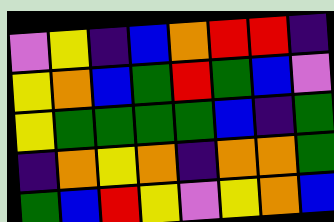[["violet", "yellow", "indigo", "blue", "orange", "red", "red", "indigo"], ["yellow", "orange", "blue", "green", "red", "green", "blue", "violet"], ["yellow", "green", "green", "green", "green", "blue", "indigo", "green"], ["indigo", "orange", "yellow", "orange", "indigo", "orange", "orange", "green"], ["green", "blue", "red", "yellow", "violet", "yellow", "orange", "blue"]]